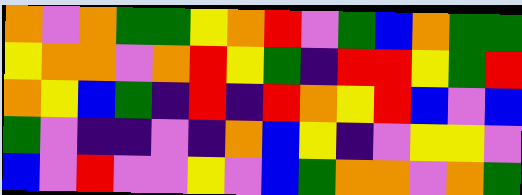[["orange", "violet", "orange", "green", "green", "yellow", "orange", "red", "violet", "green", "blue", "orange", "green", "green"], ["yellow", "orange", "orange", "violet", "orange", "red", "yellow", "green", "indigo", "red", "red", "yellow", "green", "red"], ["orange", "yellow", "blue", "green", "indigo", "red", "indigo", "red", "orange", "yellow", "red", "blue", "violet", "blue"], ["green", "violet", "indigo", "indigo", "violet", "indigo", "orange", "blue", "yellow", "indigo", "violet", "yellow", "yellow", "violet"], ["blue", "violet", "red", "violet", "violet", "yellow", "violet", "blue", "green", "orange", "orange", "violet", "orange", "green"]]